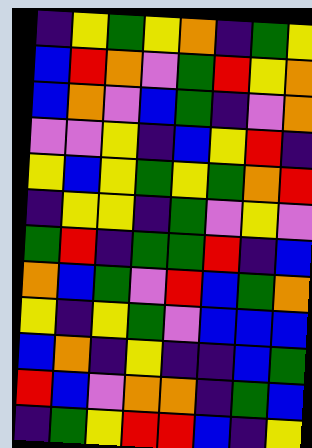[["indigo", "yellow", "green", "yellow", "orange", "indigo", "green", "yellow"], ["blue", "red", "orange", "violet", "green", "red", "yellow", "orange"], ["blue", "orange", "violet", "blue", "green", "indigo", "violet", "orange"], ["violet", "violet", "yellow", "indigo", "blue", "yellow", "red", "indigo"], ["yellow", "blue", "yellow", "green", "yellow", "green", "orange", "red"], ["indigo", "yellow", "yellow", "indigo", "green", "violet", "yellow", "violet"], ["green", "red", "indigo", "green", "green", "red", "indigo", "blue"], ["orange", "blue", "green", "violet", "red", "blue", "green", "orange"], ["yellow", "indigo", "yellow", "green", "violet", "blue", "blue", "blue"], ["blue", "orange", "indigo", "yellow", "indigo", "indigo", "blue", "green"], ["red", "blue", "violet", "orange", "orange", "indigo", "green", "blue"], ["indigo", "green", "yellow", "red", "red", "blue", "indigo", "yellow"]]